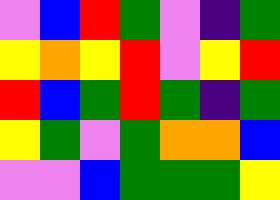[["violet", "blue", "red", "green", "violet", "indigo", "green"], ["yellow", "orange", "yellow", "red", "violet", "yellow", "red"], ["red", "blue", "green", "red", "green", "indigo", "green"], ["yellow", "green", "violet", "green", "orange", "orange", "blue"], ["violet", "violet", "blue", "green", "green", "green", "yellow"]]